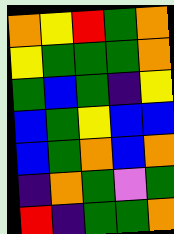[["orange", "yellow", "red", "green", "orange"], ["yellow", "green", "green", "green", "orange"], ["green", "blue", "green", "indigo", "yellow"], ["blue", "green", "yellow", "blue", "blue"], ["blue", "green", "orange", "blue", "orange"], ["indigo", "orange", "green", "violet", "green"], ["red", "indigo", "green", "green", "orange"]]